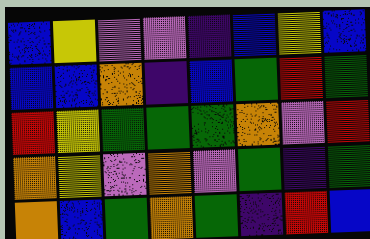[["blue", "yellow", "violet", "violet", "indigo", "blue", "yellow", "blue"], ["blue", "blue", "orange", "indigo", "blue", "green", "red", "green"], ["red", "yellow", "green", "green", "green", "orange", "violet", "red"], ["orange", "yellow", "violet", "orange", "violet", "green", "indigo", "green"], ["orange", "blue", "green", "orange", "green", "indigo", "red", "blue"]]